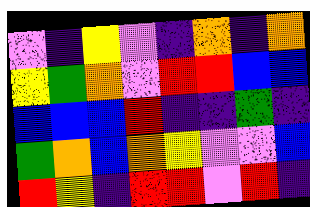[["violet", "indigo", "yellow", "violet", "indigo", "orange", "indigo", "orange"], ["yellow", "green", "orange", "violet", "red", "red", "blue", "blue"], ["blue", "blue", "blue", "red", "indigo", "indigo", "green", "indigo"], ["green", "orange", "blue", "orange", "yellow", "violet", "violet", "blue"], ["red", "yellow", "indigo", "red", "red", "violet", "red", "indigo"]]